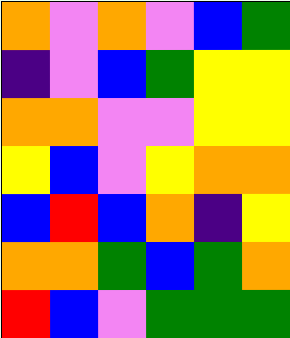[["orange", "violet", "orange", "violet", "blue", "green"], ["indigo", "violet", "blue", "green", "yellow", "yellow"], ["orange", "orange", "violet", "violet", "yellow", "yellow"], ["yellow", "blue", "violet", "yellow", "orange", "orange"], ["blue", "red", "blue", "orange", "indigo", "yellow"], ["orange", "orange", "green", "blue", "green", "orange"], ["red", "blue", "violet", "green", "green", "green"]]